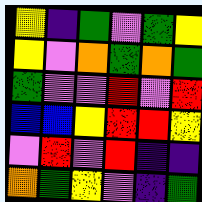[["yellow", "indigo", "green", "violet", "green", "yellow"], ["yellow", "violet", "orange", "green", "orange", "green"], ["green", "violet", "violet", "red", "violet", "red"], ["blue", "blue", "yellow", "red", "red", "yellow"], ["violet", "red", "violet", "red", "indigo", "indigo"], ["orange", "green", "yellow", "violet", "indigo", "green"]]